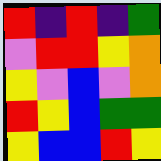[["red", "indigo", "red", "indigo", "green"], ["violet", "red", "red", "yellow", "orange"], ["yellow", "violet", "blue", "violet", "orange"], ["red", "yellow", "blue", "green", "green"], ["yellow", "blue", "blue", "red", "yellow"]]